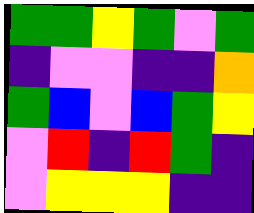[["green", "green", "yellow", "green", "violet", "green"], ["indigo", "violet", "violet", "indigo", "indigo", "orange"], ["green", "blue", "violet", "blue", "green", "yellow"], ["violet", "red", "indigo", "red", "green", "indigo"], ["violet", "yellow", "yellow", "yellow", "indigo", "indigo"]]